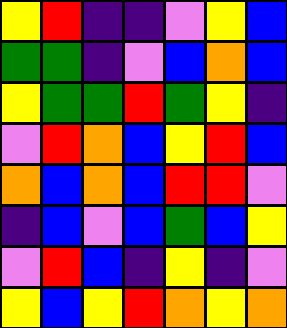[["yellow", "red", "indigo", "indigo", "violet", "yellow", "blue"], ["green", "green", "indigo", "violet", "blue", "orange", "blue"], ["yellow", "green", "green", "red", "green", "yellow", "indigo"], ["violet", "red", "orange", "blue", "yellow", "red", "blue"], ["orange", "blue", "orange", "blue", "red", "red", "violet"], ["indigo", "blue", "violet", "blue", "green", "blue", "yellow"], ["violet", "red", "blue", "indigo", "yellow", "indigo", "violet"], ["yellow", "blue", "yellow", "red", "orange", "yellow", "orange"]]